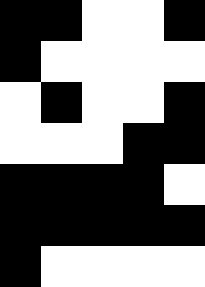[["black", "black", "white", "white", "black"], ["black", "white", "white", "white", "white"], ["white", "black", "white", "white", "black"], ["white", "white", "white", "black", "black"], ["black", "black", "black", "black", "white"], ["black", "black", "black", "black", "black"], ["black", "white", "white", "white", "white"]]